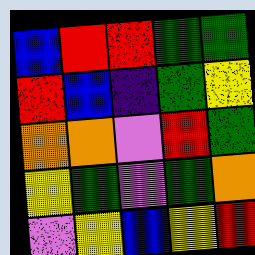[["blue", "red", "red", "green", "green"], ["red", "blue", "indigo", "green", "yellow"], ["orange", "orange", "violet", "red", "green"], ["yellow", "green", "violet", "green", "orange"], ["violet", "yellow", "blue", "yellow", "red"]]